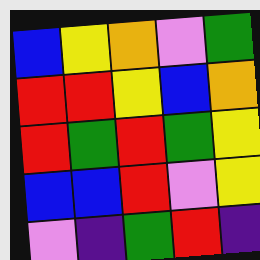[["blue", "yellow", "orange", "violet", "green"], ["red", "red", "yellow", "blue", "orange"], ["red", "green", "red", "green", "yellow"], ["blue", "blue", "red", "violet", "yellow"], ["violet", "indigo", "green", "red", "indigo"]]